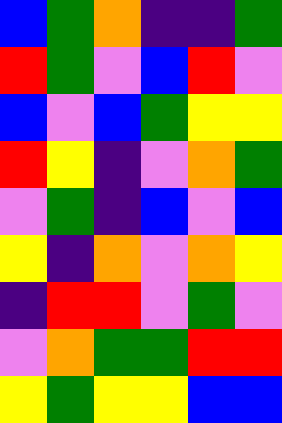[["blue", "green", "orange", "indigo", "indigo", "green"], ["red", "green", "violet", "blue", "red", "violet"], ["blue", "violet", "blue", "green", "yellow", "yellow"], ["red", "yellow", "indigo", "violet", "orange", "green"], ["violet", "green", "indigo", "blue", "violet", "blue"], ["yellow", "indigo", "orange", "violet", "orange", "yellow"], ["indigo", "red", "red", "violet", "green", "violet"], ["violet", "orange", "green", "green", "red", "red"], ["yellow", "green", "yellow", "yellow", "blue", "blue"]]